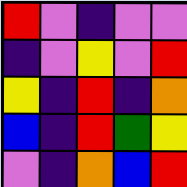[["red", "violet", "indigo", "violet", "violet"], ["indigo", "violet", "yellow", "violet", "red"], ["yellow", "indigo", "red", "indigo", "orange"], ["blue", "indigo", "red", "green", "yellow"], ["violet", "indigo", "orange", "blue", "red"]]